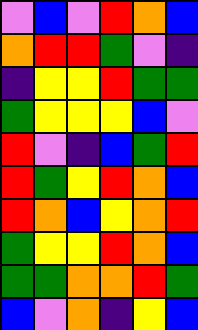[["violet", "blue", "violet", "red", "orange", "blue"], ["orange", "red", "red", "green", "violet", "indigo"], ["indigo", "yellow", "yellow", "red", "green", "green"], ["green", "yellow", "yellow", "yellow", "blue", "violet"], ["red", "violet", "indigo", "blue", "green", "red"], ["red", "green", "yellow", "red", "orange", "blue"], ["red", "orange", "blue", "yellow", "orange", "red"], ["green", "yellow", "yellow", "red", "orange", "blue"], ["green", "green", "orange", "orange", "red", "green"], ["blue", "violet", "orange", "indigo", "yellow", "blue"]]